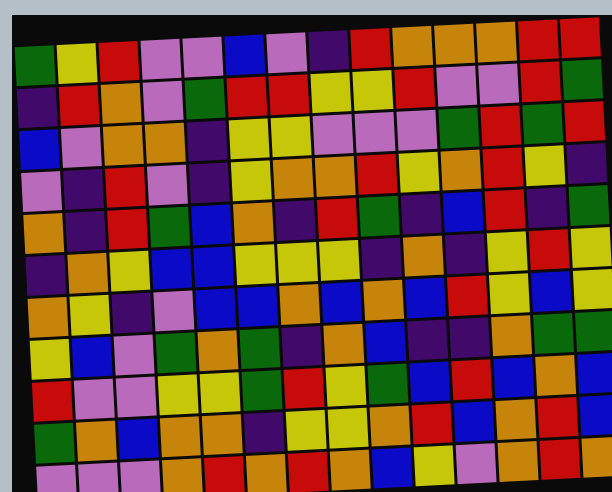[["green", "yellow", "red", "violet", "violet", "blue", "violet", "indigo", "red", "orange", "orange", "orange", "red", "red"], ["indigo", "red", "orange", "violet", "green", "red", "red", "yellow", "yellow", "red", "violet", "violet", "red", "green"], ["blue", "violet", "orange", "orange", "indigo", "yellow", "yellow", "violet", "violet", "violet", "green", "red", "green", "red"], ["violet", "indigo", "red", "violet", "indigo", "yellow", "orange", "orange", "red", "yellow", "orange", "red", "yellow", "indigo"], ["orange", "indigo", "red", "green", "blue", "orange", "indigo", "red", "green", "indigo", "blue", "red", "indigo", "green"], ["indigo", "orange", "yellow", "blue", "blue", "yellow", "yellow", "yellow", "indigo", "orange", "indigo", "yellow", "red", "yellow"], ["orange", "yellow", "indigo", "violet", "blue", "blue", "orange", "blue", "orange", "blue", "red", "yellow", "blue", "yellow"], ["yellow", "blue", "violet", "green", "orange", "green", "indigo", "orange", "blue", "indigo", "indigo", "orange", "green", "green"], ["red", "violet", "violet", "yellow", "yellow", "green", "red", "yellow", "green", "blue", "red", "blue", "orange", "blue"], ["green", "orange", "blue", "orange", "orange", "indigo", "yellow", "yellow", "orange", "red", "blue", "orange", "red", "blue"], ["violet", "violet", "violet", "orange", "red", "orange", "red", "orange", "blue", "yellow", "violet", "orange", "red", "orange"]]